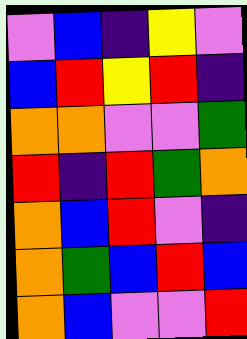[["violet", "blue", "indigo", "yellow", "violet"], ["blue", "red", "yellow", "red", "indigo"], ["orange", "orange", "violet", "violet", "green"], ["red", "indigo", "red", "green", "orange"], ["orange", "blue", "red", "violet", "indigo"], ["orange", "green", "blue", "red", "blue"], ["orange", "blue", "violet", "violet", "red"]]